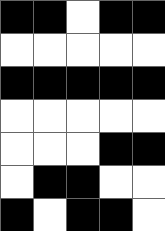[["black", "black", "white", "black", "black"], ["white", "white", "white", "white", "white"], ["black", "black", "black", "black", "black"], ["white", "white", "white", "white", "white"], ["white", "white", "white", "black", "black"], ["white", "black", "black", "white", "white"], ["black", "white", "black", "black", "white"]]